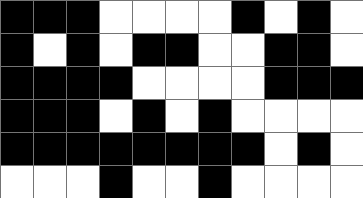[["black", "black", "black", "white", "white", "white", "white", "black", "white", "black", "white"], ["black", "white", "black", "white", "black", "black", "white", "white", "black", "black", "white"], ["black", "black", "black", "black", "white", "white", "white", "white", "black", "black", "black"], ["black", "black", "black", "white", "black", "white", "black", "white", "white", "white", "white"], ["black", "black", "black", "black", "black", "black", "black", "black", "white", "black", "white"], ["white", "white", "white", "black", "white", "white", "black", "white", "white", "white", "white"]]